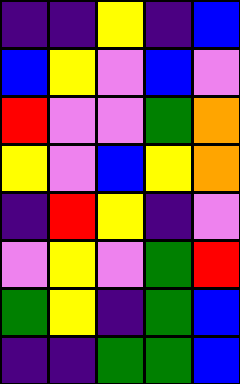[["indigo", "indigo", "yellow", "indigo", "blue"], ["blue", "yellow", "violet", "blue", "violet"], ["red", "violet", "violet", "green", "orange"], ["yellow", "violet", "blue", "yellow", "orange"], ["indigo", "red", "yellow", "indigo", "violet"], ["violet", "yellow", "violet", "green", "red"], ["green", "yellow", "indigo", "green", "blue"], ["indigo", "indigo", "green", "green", "blue"]]